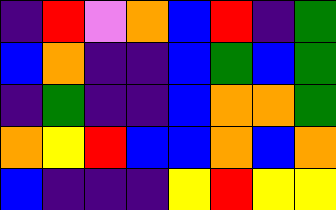[["indigo", "red", "violet", "orange", "blue", "red", "indigo", "green"], ["blue", "orange", "indigo", "indigo", "blue", "green", "blue", "green"], ["indigo", "green", "indigo", "indigo", "blue", "orange", "orange", "green"], ["orange", "yellow", "red", "blue", "blue", "orange", "blue", "orange"], ["blue", "indigo", "indigo", "indigo", "yellow", "red", "yellow", "yellow"]]